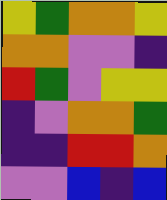[["yellow", "green", "orange", "orange", "yellow"], ["orange", "orange", "violet", "violet", "indigo"], ["red", "green", "violet", "yellow", "yellow"], ["indigo", "violet", "orange", "orange", "green"], ["indigo", "indigo", "red", "red", "orange"], ["violet", "violet", "blue", "indigo", "blue"]]